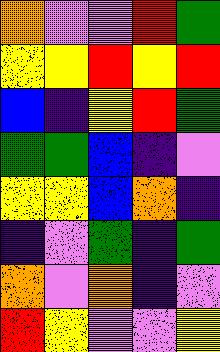[["orange", "violet", "violet", "red", "green"], ["yellow", "yellow", "red", "yellow", "red"], ["blue", "indigo", "yellow", "red", "green"], ["green", "green", "blue", "indigo", "violet"], ["yellow", "yellow", "blue", "orange", "indigo"], ["indigo", "violet", "green", "indigo", "green"], ["orange", "violet", "orange", "indigo", "violet"], ["red", "yellow", "violet", "violet", "yellow"]]